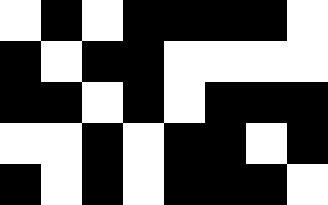[["white", "black", "white", "black", "black", "black", "black", "white"], ["black", "white", "black", "black", "white", "white", "white", "white"], ["black", "black", "white", "black", "white", "black", "black", "black"], ["white", "white", "black", "white", "black", "black", "white", "black"], ["black", "white", "black", "white", "black", "black", "black", "white"]]